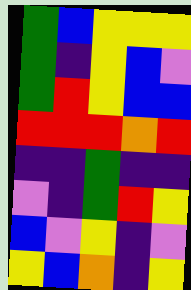[["green", "blue", "yellow", "yellow", "yellow"], ["green", "indigo", "yellow", "blue", "violet"], ["green", "red", "yellow", "blue", "blue"], ["red", "red", "red", "orange", "red"], ["indigo", "indigo", "green", "indigo", "indigo"], ["violet", "indigo", "green", "red", "yellow"], ["blue", "violet", "yellow", "indigo", "violet"], ["yellow", "blue", "orange", "indigo", "yellow"]]